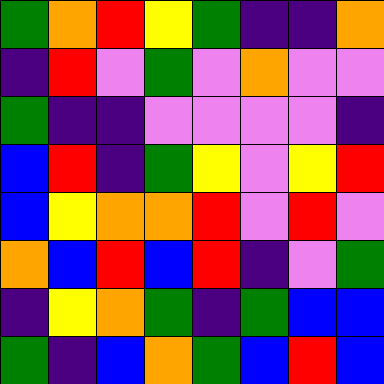[["green", "orange", "red", "yellow", "green", "indigo", "indigo", "orange"], ["indigo", "red", "violet", "green", "violet", "orange", "violet", "violet"], ["green", "indigo", "indigo", "violet", "violet", "violet", "violet", "indigo"], ["blue", "red", "indigo", "green", "yellow", "violet", "yellow", "red"], ["blue", "yellow", "orange", "orange", "red", "violet", "red", "violet"], ["orange", "blue", "red", "blue", "red", "indigo", "violet", "green"], ["indigo", "yellow", "orange", "green", "indigo", "green", "blue", "blue"], ["green", "indigo", "blue", "orange", "green", "blue", "red", "blue"]]